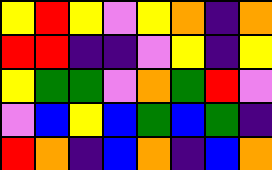[["yellow", "red", "yellow", "violet", "yellow", "orange", "indigo", "orange"], ["red", "red", "indigo", "indigo", "violet", "yellow", "indigo", "yellow"], ["yellow", "green", "green", "violet", "orange", "green", "red", "violet"], ["violet", "blue", "yellow", "blue", "green", "blue", "green", "indigo"], ["red", "orange", "indigo", "blue", "orange", "indigo", "blue", "orange"]]